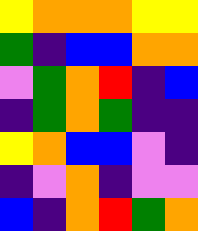[["yellow", "orange", "orange", "orange", "yellow", "yellow"], ["green", "indigo", "blue", "blue", "orange", "orange"], ["violet", "green", "orange", "red", "indigo", "blue"], ["indigo", "green", "orange", "green", "indigo", "indigo"], ["yellow", "orange", "blue", "blue", "violet", "indigo"], ["indigo", "violet", "orange", "indigo", "violet", "violet"], ["blue", "indigo", "orange", "red", "green", "orange"]]